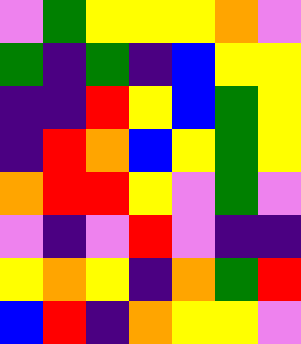[["violet", "green", "yellow", "yellow", "yellow", "orange", "violet"], ["green", "indigo", "green", "indigo", "blue", "yellow", "yellow"], ["indigo", "indigo", "red", "yellow", "blue", "green", "yellow"], ["indigo", "red", "orange", "blue", "yellow", "green", "yellow"], ["orange", "red", "red", "yellow", "violet", "green", "violet"], ["violet", "indigo", "violet", "red", "violet", "indigo", "indigo"], ["yellow", "orange", "yellow", "indigo", "orange", "green", "red"], ["blue", "red", "indigo", "orange", "yellow", "yellow", "violet"]]